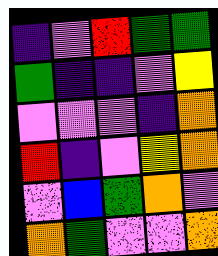[["indigo", "violet", "red", "green", "green"], ["green", "indigo", "indigo", "violet", "yellow"], ["violet", "violet", "violet", "indigo", "orange"], ["red", "indigo", "violet", "yellow", "orange"], ["violet", "blue", "green", "orange", "violet"], ["orange", "green", "violet", "violet", "orange"]]